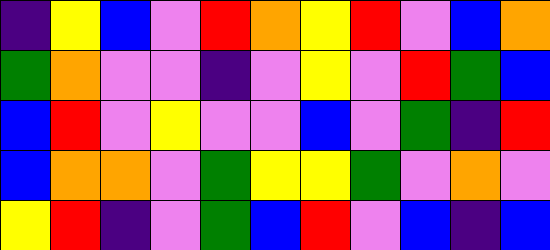[["indigo", "yellow", "blue", "violet", "red", "orange", "yellow", "red", "violet", "blue", "orange"], ["green", "orange", "violet", "violet", "indigo", "violet", "yellow", "violet", "red", "green", "blue"], ["blue", "red", "violet", "yellow", "violet", "violet", "blue", "violet", "green", "indigo", "red"], ["blue", "orange", "orange", "violet", "green", "yellow", "yellow", "green", "violet", "orange", "violet"], ["yellow", "red", "indigo", "violet", "green", "blue", "red", "violet", "blue", "indigo", "blue"]]